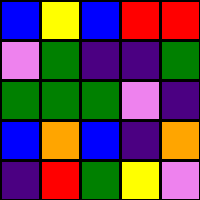[["blue", "yellow", "blue", "red", "red"], ["violet", "green", "indigo", "indigo", "green"], ["green", "green", "green", "violet", "indigo"], ["blue", "orange", "blue", "indigo", "orange"], ["indigo", "red", "green", "yellow", "violet"]]